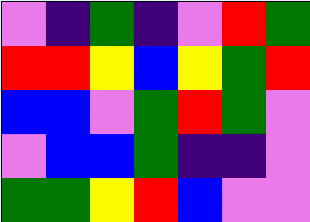[["violet", "indigo", "green", "indigo", "violet", "red", "green"], ["red", "red", "yellow", "blue", "yellow", "green", "red"], ["blue", "blue", "violet", "green", "red", "green", "violet"], ["violet", "blue", "blue", "green", "indigo", "indigo", "violet"], ["green", "green", "yellow", "red", "blue", "violet", "violet"]]